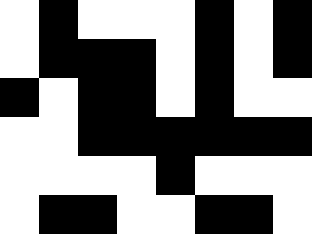[["white", "black", "white", "white", "white", "black", "white", "black"], ["white", "black", "black", "black", "white", "black", "white", "black"], ["black", "white", "black", "black", "white", "black", "white", "white"], ["white", "white", "black", "black", "black", "black", "black", "black"], ["white", "white", "white", "white", "black", "white", "white", "white"], ["white", "black", "black", "white", "white", "black", "black", "white"]]